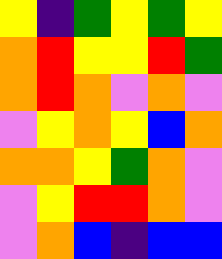[["yellow", "indigo", "green", "yellow", "green", "yellow"], ["orange", "red", "yellow", "yellow", "red", "green"], ["orange", "red", "orange", "violet", "orange", "violet"], ["violet", "yellow", "orange", "yellow", "blue", "orange"], ["orange", "orange", "yellow", "green", "orange", "violet"], ["violet", "yellow", "red", "red", "orange", "violet"], ["violet", "orange", "blue", "indigo", "blue", "blue"]]